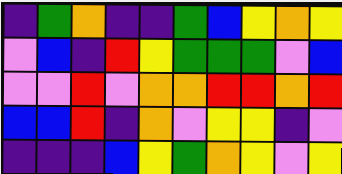[["indigo", "green", "orange", "indigo", "indigo", "green", "blue", "yellow", "orange", "yellow"], ["violet", "blue", "indigo", "red", "yellow", "green", "green", "green", "violet", "blue"], ["violet", "violet", "red", "violet", "orange", "orange", "red", "red", "orange", "red"], ["blue", "blue", "red", "indigo", "orange", "violet", "yellow", "yellow", "indigo", "violet"], ["indigo", "indigo", "indigo", "blue", "yellow", "green", "orange", "yellow", "violet", "yellow"]]